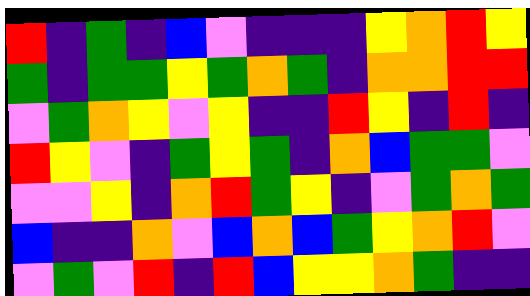[["red", "indigo", "green", "indigo", "blue", "violet", "indigo", "indigo", "indigo", "yellow", "orange", "red", "yellow"], ["green", "indigo", "green", "green", "yellow", "green", "orange", "green", "indigo", "orange", "orange", "red", "red"], ["violet", "green", "orange", "yellow", "violet", "yellow", "indigo", "indigo", "red", "yellow", "indigo", "red", "indigo"], ["red", "yellow", "violet", "indigo", "green", "yellow", "green", "indigo", "orange", "blue", "green", "green", "violet"], ["violet", "violet", "yellow", "indigo", "orange", "red", "green", "yellow", "indigo", "violet", "green", "orange", "green"], ["blue", "indigo", "indigo", "orange", "violet", "blue", "orange", "blue", "green", "yellow", "orange", "red", "violet"], ["violet", "green", "violet", "red", "indigo", "red", "blue", "yellow", "yellow", "orange", "green", "indigo", "indigo"]]